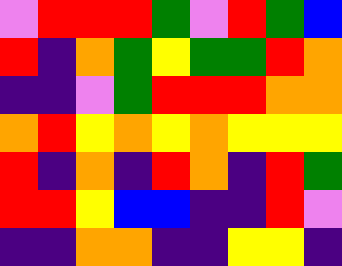[["violet", "red", "red", "red", "green", "violet", "red", "green", "blue"], ["red", "indigo", "orange", "green", "yellow", "green", "green", "red", "orange"], ["indigo", "indigo", "violet", "green", "red", "red", "red", "orange", "orange"], ["orange", "red", "yellow", "orange", "yellow", "orange", "yellow", "yellow", "yellow"], ["red", "indigo", "orange", "indigo", "red", "orange", "indigo", "red", "green"], ["red", "red", "yellow", "blue", "blue", "indigo", "indigo", "red", "violet"], ["indigo", "indigo", "orange", "orange", "indigo", "indigo", "yellow", "yellow", "indigo"]]